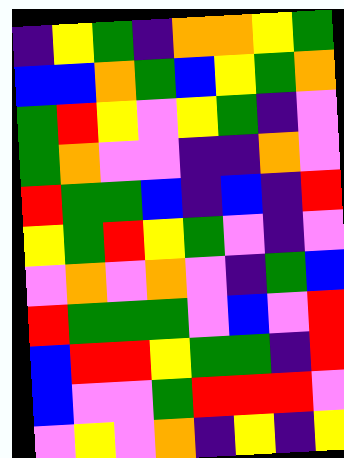[["indigo", "yellow", "green", "indigo", "orange", "orange", "yellow", "green"], ["blue", "blue", "orange", "green", "blue", "yellow", "green", "orange"], ["green", "red", "yellow", "violet", "yellow", "green", "indigo", "violet"], ["green", "orange", "violet", "violet", "indigo", "indigo", "orange", "violet"], ["red", "green", "green", "blue", "indigo", "blue", "indigo", "red"], ["yellow", "green", "red", "yellow", "green", "violet", "indigo", "violet"], ["violet", "orange", "violet", "orange", "violet", "indigo", "green", "blue"], ["red", "green", "green", "green", "violet", "blue", "violet", "red"], ["blue", "red", "red", "yellow", "green", "green", "indigo", "red"], ["blue", "violet", "violet", "green", "red", "red", "red", "violet"], ["violet", "yellow", "violet", "orange", "indigo", "yellow", "indigo", "yellow"]]